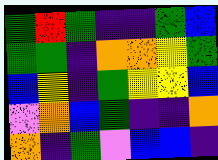[["green", "red", "green", "indigo", "indigo", "green", "blue"], ["green", "green", "indigo", "orange", "orange", "yellow", "green"], ["blue", "yellow", "indigo", "green", "yellow", "yellow", "blue"], ["violet", "orange", "blue", "green", "indigo", "indigo", "orange"], ["orange", "indigo", "green", "violet", "blue", "blue", "indigo"]]